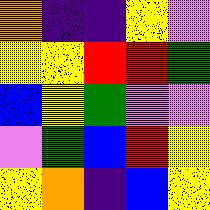[["orange", "indigo", "indigo", "yellow", "violet"], ["yellow", "yellow", "red", "red", "green"], ["blue", "yellow", "green", "violet", "violet"], ["violet", "green", "blue", "red", "yellow"], ["yellow", "orange", "indigo", "blue", "yellow"]]